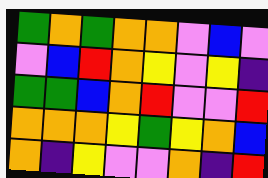[["green", "orange", "green", "orange", "orange", "violet", "blue", "violet"], ["violet", "blue", "red", "orange", "yellow", "violet", "yellow", "indigo"], ["green", "green", "blue", "orange", "red", "violet", "violet", "red"], ["orange", "orange", "orange", "yellow", "green", "yellow", "orange", "blue"], ["orange", "indigo", "yellow", "violet", "violet", "orange", "indigo", "red"]]